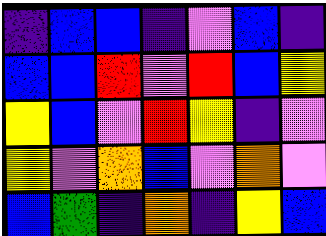[["indigo", "blue", "blue", "indigo", "violet", "blue", "indigo"], ["blue", "blue", "red", "violet", "red", "blue", "yellow"], ["yellow", "blue", "violet", "red", "yellow", "indigo", "violet"], ["yellow", "violet", "orange", "blue", "violet", "orange", "violet"], ["blue", "green", "indigo", "orange", "indigo", "yellow", "blue"]]